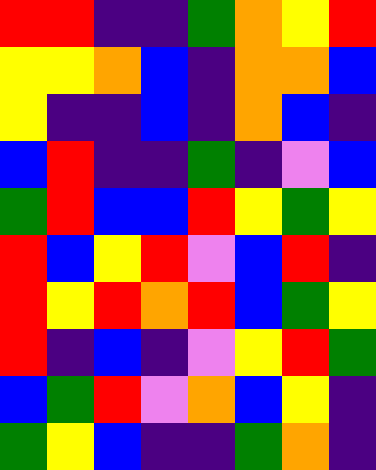[["red", "red", "indigo", "indigo", "green", "orange", "yellow", "red"], ["yellow", "yellow", "orange", "blue", "indigo", "orange", "orange", "blue"], ["yellow", "indigo", "indigo", "blue", "indigo", "orange", "blue", "indigo"], ["blue", "red", "indigo", "indigo", "green", "indigo", "violet", "blue"], ["green", "red", "blue", "blue", "red", "yellow", "green", "yellow"], ["red", "blue", "yellow", "red", "violet", "blue", "red", "indigo"], ["red", "yellow", "red", "orange", "red", "blue", "green", "yellow"], ["red", "indigo", "blue", "indigo", "violet", "yellow", "red", "green"], ["blue", "green", "red", "violet", "orange", "blue", "yellow", "indigo"], ["green", "yellow", "blue", "indigo", "indigo", "green", "orange", "indigo"]]